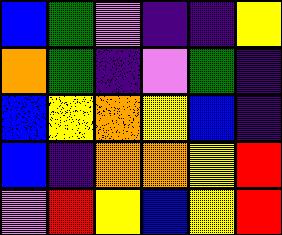[["blue", "green", "violet", "indigo", "indigo", "yellow"], ["orange", "green", "indigo", "violet", "green", "indigo"], ["blue", "yellow", "orange", "yellow", "blue", "indigo"], ["blue", "indigo", "orange", "orange", "yellow", "red"], ["violet", "red", "yellow", "blue", "yellow", "red"]]